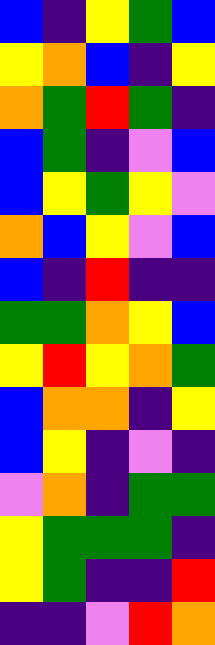[["blue", "indigo", "yellow", "green", "blue"], ["yellow", "orange", "blue", "indigo", "yellow"], ["orange", "green", "red", "green", "indigo"], ["blue", "green", "indigo", "violet", "blue"], ["blue", "yellow", "green", "yellow", "violet"], ["orange", "blue", "yellow", "violet", "blue"], ["blue", "indigo", "red", "indigo", "indigo"], ["green", "green", "orange", "yellow", "blue"], ["yellow", "red", "yellow", "orange", "green"], ["blue", "orange", "orange", "indigo", "yellow"], ["blue", "yellow", "indigo", "violet", "indigo"], ["violet", "orange", "indigo", "green", "green"], ["yellow", "green", "green", "green", "indigo"], ["yellow", "green", "indigo", "indigo", "red"], ["indigo", "indigo", "violet", "red", "orange"]]